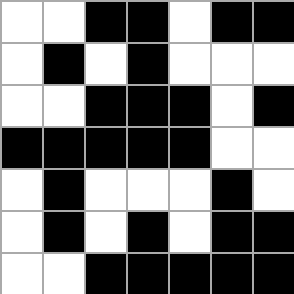[["white", "white", "black", "black", "white", "black", "black"], ["white", "black", "white", "black", "white", "white", "white"], ["white", "white", "black", "black", "black", "white", "black"], ["black", "black", "black", "black", "black", "white", "white"], ["white", "black", "white", "white", "white", "black", "white"], ["white", "black", "white", "black", "white", "black", "black"], ["white", "white", "black", "black", "black", "black", "black"]]